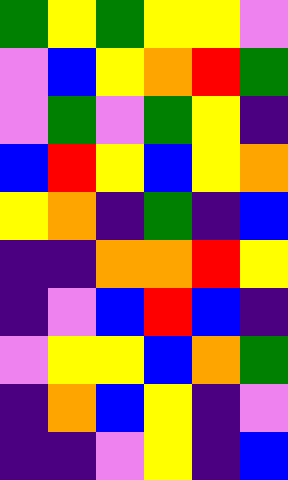[["green", "yellow", "green", "yellow", "yellow", "violet"], ["violet", "blue", "yellow", "orange", "red", "green"], ["violet", "green", "violet", "green", "yellow", "indigo"], ["blue", "red", "yellow", "blue", "yellow", "orange"], ["yellow", "orange", "indigo", "green", "indigo", "blue"], ["indigo", "indigo", "orange", "orange", "red", "yellow"], ["indigo", "violet", "blue", "red", "blue", "indigo"], ["violet", "yellow", "yellow", "blue", "orange", "green"], ["indigo", "orange", "blue", "yellow", "indigo", "violet"], ["indigo", "indigo", "violet", "yellow", "indigo", "blue"]]